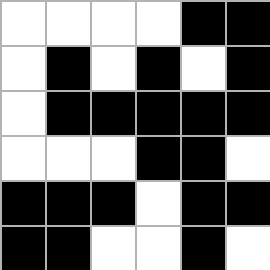[["white", "white", "white", "white", "black", "black"], ["white", "black", "white", "black", "white", "black"], ["white", "black", "black", "black", "black", "black"], ["white", "white", "white", "black", "black", "white"], ["black", "black", "black", "white", "black", "black"], ["black", "black", "white", "white", "black", "white"]]